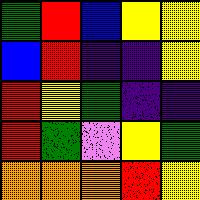[["green", "red", "blue", "yellow", "yellow"], ["blue", "red", "indigo", "indigo", "yellow"], ["red", "yellow", "green", "indigo", "indigo"], ["red", "green", "violet", "yellow", "green"], ["orange", "orange", "orange", "red", "yellow"]]